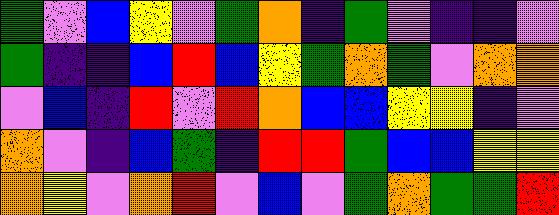[["green", "violet", "blue", "yellow", "violet", "green", "orange", "indigo", "green", "violet", "indigo", "indigo", "violet"], ["green", "indigo", "indigo", "blue", "red", "blue", "yellow", "green", "orange", "green", "violet", "orange", "orange"], ["violet", "blue", "indigo", "red", "violet", "red", "orange", "blue", "blue", "yellow", "yellow", "indigo", "violet"], ["orange", "violet", "indigo", "blue", "green", "indigo", "red", "red", "green", "blue", "blue", "yellow", "yellow"], ["orange", "yellow", "violet", "orange", "red", "violet", "blue", "violet", "green", "orange", "green", "green", "red"]]